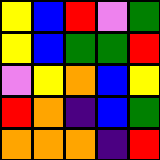[["yellow", "blue", "red", "violet", "green"], ["yellow", "blue", "green", "green", "red"], ["violet", "yellow", "orange", "blue", "yellow"], ["red", "orange", "indigo", "blue", "green"], ["orange", "orange", "orange", "indigo", "red"]]